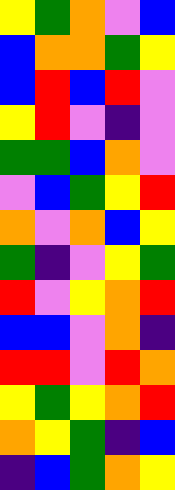[["yellow", "green", "orange", "violet", "blue"], ["blue", "orange", "orange", "green", "yellow"], ["blue", "red", "blue", "red", "violet"], ["yellow", "red", "violet", "indigo", "violet"], ["green", "green", "blue", "orange", "violet"], ["violet", "blue", "green", "yellow", "red"], ["orange", "violet", "orange", "blue", "yellow"], ["green", "indigo", "violet", "yellow", "green"], ["red", "violet", "yellow", "orange", "red"], ["blue", "blue", "violet", "orange", "indigo"], ["red", "red", "violet", "red", "orange"], ["yellow", "green", "yellow", "orange", "red"], ["orange", "yellow", "green", "indigo", "blue"], ["indigo", "blue", "green", "orange", "yellow"]]